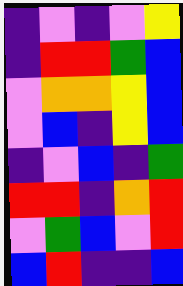[["indigo", "violet", "indigo", "violet", "yellow"], ["indigo", "red", "red", "green", "blue"], ["violet", "orange", "orange", "yellow", "blue"], ["violet", "blue", "indigo", "yellow", "blue"], ["indigo", "violet", "blue", "indigo", "green"], ["red", "red", "indigo", "orange", "red"], ["violet", "green", "blue", "violet", "red"], ["blue", "red", "indigo", "indigo", "blue"]]